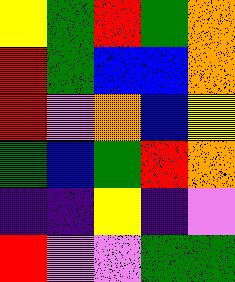[["yellow", "green", "red", "green", "orange"], ["red", "green", "blue", "blue", "orange"], ["red", "violet", "orange", "blue", "yellow"], ["green", "blue", "green", "red", "orange"], ["indigo", "indigo", "yellow", "indigo", "violet"], ["red", "violet", "violet", "green", "green"]]